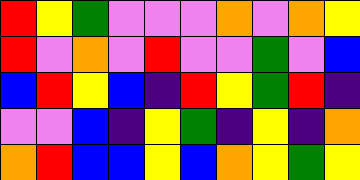[["red", "yellow", "green", "violet", "violet", "violet", "orange", "violet", "orange", "yellow"], ["red", "violet", "orange", "violet", "red", "violet", "violet", "green", "violet", "blue"], ["blue", "red", "yellow", "blue", "indigo", "red", "yellow", "green", "red", "indigo"], ["violet", "violet", "blue", "indigo", "yellow", "green", "indigo", "yellow", "indigo", "orange"], ["orange", "red", "blue", "blue", "yellow", "blue", "orange", "yellow", "green", "yellow"]]